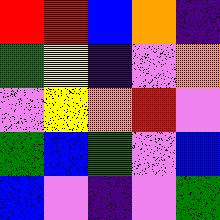[["red", "red", "blue", "orange", "indigo"], ["green", "yellow", "indigo", "violet", "orange"], ["violet", "yellow", "orange", "red", "violet"], ["green", "blue", "green", "violet", "blue"], ["blue", "violet", "indigo", "violet", "green"]]